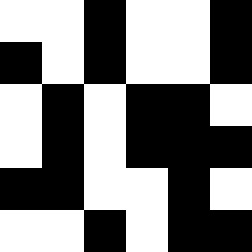[["white", "white", "black", "white", "white", "black"], ["black", "white", "black", "white", "white", "black"], ["white", "black", "white", "black", "black", "white"], ["white", "black", "white", "black", "black", "black"], ["black", "black", "white", "white", "black", "white"], ["white", "white", "black", "white", "black", "black"]]